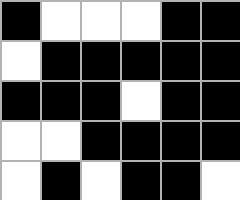[["black", "white", "white", "white", "black", "black"], ["white", "black", "black", "black", "black", "black"], ["black", "black", "black", "white", "black", "black"], ["white", "white", "black", "black", "black", "black"], ["white", "black", "white", "black", "black", "white"]]